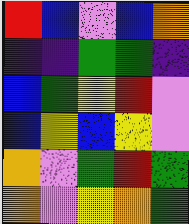[["red", "blue", "violet", "blue", "orange"], ["indigo", "indigo", "green", "green", "indigo"], ["blue", "green", "yellow", "red", "violet"], ["blue", "yellow", "blue", "yellow", "violet"], ["orange", "violet", "green", "red", "green"], ["orange", "violet", "yellow", "orange", "green"]]